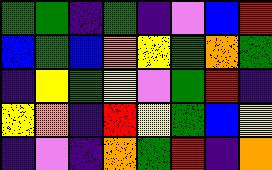[["green", "green", "indigo", "green", "indigo", "violet", "blue", "red"], ["blue", "green", "blue", "orange", "yellow", "green", "orange", "green"], ["indigo", "yellow", "green", "yellow", "violet", "green", "red", "indigo"], ["yellow", "orange", "indigo", "red", "yellow", "green", "blue", "yellow"], ["indigo", "violet", "indigo", "orange", "green", "red", "indigo", "orange"]]